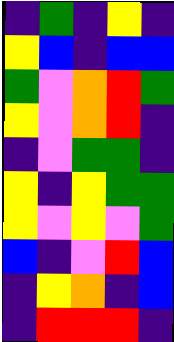[["indigo", "green", "indigo", "yellow", "indigo"], ["yellow", "blue", "indigo", "blue", "blue"], ["green", "violet", "orange", "red", "green"], ["yellow", "violet", "orange", "red", "indigo"], ["indigo", "violet", "green", "green", "indigo"], ["yellow", "indigo", "yellow", "green", "green"], ["yellow", "violet", "yellow", "violet", "green"], ["blue", "indigo", "violet", "red", "blue"], ["indigo", "yellow", "orange", "indigo", "blue"], ["indigo", "red", "red", "red", "indigo"]]